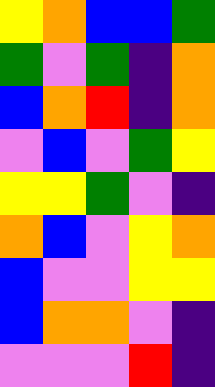[["yellow", "orange", "blue", "blue", "green"], ["green", "violet", "green", "indigo", "orange"], ["blue", "orange", "red", "indigo", "orange"], ["violet", "blue", "violet", "green", "yellow"], ["yellow", "yellow", "green", "violet", "indigo"], ["orange", "blue", "violet", "yellow", "orange"], ["blue", "violet", "violet", "yellow", "yellow"], ["blue", "orange", "orange", "violet", "indigo"], ["violet", "violet", "violet", "red", "indigo"]]